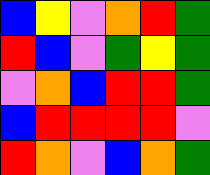[["blue", "yellow", "violet", "orange", "red", "green"], ["red", "blue", "violet", "green", "yellow", "green"], ["violet", "orange", "blue", "red", "red", "green"], ["blue", "red", "red", "red", "red", "violet"], ["red", "orange", "violet", "blue", "orange", "green"]]